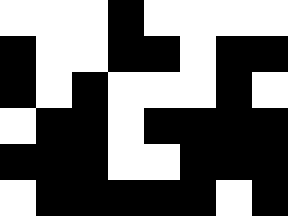[["white", "white", "white", "black", "white", "white", "white", "white"], ["black", "white", "white", "black", "black", "white", "black", "black"], ["black", "white", "black", "white", "white", "white", "black", "white"], ["white", "black", "black", "white", "black", "black", "black", "black"], ["black", "black", "black", "white", "white", "black", "black", "black"], ["white", "black", "black", "black", "black", "black", "white", "black"]]